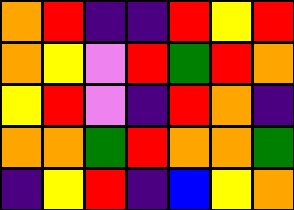[["orange", "red", "indigo", "indigo", "red", "yellow", "red"], ["orange", "yellow", "violet", "red", "green", "red", "orange"], ["yellow", "red", "violet", "indigo", "red", "orange", "indigo"], ["orange", "orange", "green", "red", "orange", "orange", "green"], ["indigo", "yellow", "red", "indigo", "blue", "yellow", "orange"]]